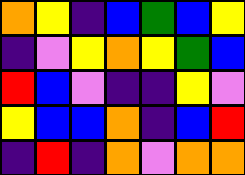[["orange", "yellow", "indigo", "blue", "green", "blue", "yellow"], ["indigo", "violet", "yellow", "orange", "yellow", "green", "blue"], ["red", "blue", "violet", "indigo", "indigo", "yellow", "violet"], ["yellow", "blue", "blue", "orange", "indigo", "blue", "red"], ["indigo", "red", "indigo", "orange", "violet", "orange", "orange"]]